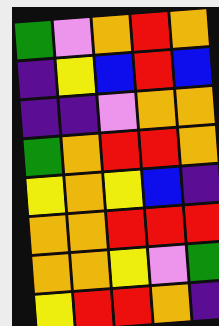[["green", "violet", "orange", "red", "orange"], ["indigo", "yellow", "blue", "red", "blue"], ["indigo", "indigo", "violet", "orange", "orange"], ["green", "orange", "red", "red", "orange"], ["yellow", "orange", "yellow", "blue", "indigo"], ["orange", "orange", "red", "red", "red"], ["orange", "orange", "yellow", "violet", "green"], ["yellow", "red", "red", "orange", "indigo"]]